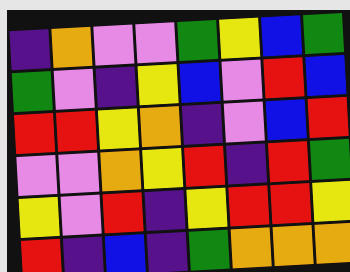[["indigo", "orange", "violet", "violet", "green", "yellow", "blue", "green"], ["green", "violet", "indigo", "yellow", "blue", "violet", "red", "blue"], ["red", "red", "yellow", "orange", "indigo", "violet", "blue", "red"], ["violet", "violet", "orange", "yellow", "red", "indigo", "red", "green"], ["yellow", "violet", "red", "indigo", "yellow", "red", "red", "yellow"], ["red", "indigo", "blue", "indigo", "green", "orange", "orange", "orange"]]